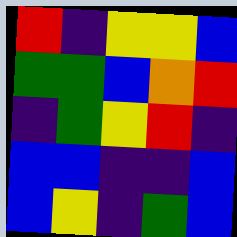[["red", "indigo", "yellow", "yellow", "blue"], ["green", "green", "blue", "orange", "red"], ["indigo", "green", "yellow", "red", "indigo"], ["blue", "blue", "indigo", "indigo", "blue"], ["blue", "yellow", "indigo", "green", "blue"]]